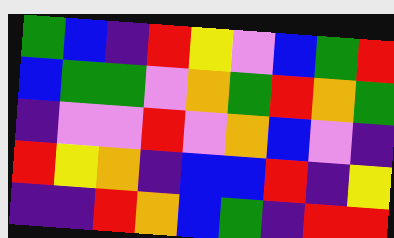[["green", "blue", "indigo", "red", "yellow", "violet", "blue", "green", "red"], ["blue", "green", "green", "violet", "orange", "green", "red", "orange", "green"], ["indigo", "violet", "violet", "red", "violet", "orange", "blue", "violet", "indigo"], ["red", "yellow", "orange", "indigo", "blue", "blue", "red", "indigo", "yellow"], ["indigo", "indigo", "red", "orange", "blue", "green", "indigo", "red", "red"]]